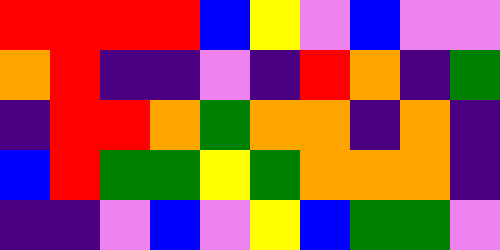[["red", "red", "red", "red", "blue", "yellow", "violet", "blue", "violet", "violet"], ["orange", "red", "indigo", "indigo", "violet", "indigo", "red", "orange", "indigo", "green"], ["indigo", "red", "red", "orange", "green", "orange", "orange", "indigo", "orange", "indigo"], ["blue", "red", "green", "green", "yellow", "green", "orange", "orange", "orange", "indigo"], ["indigo", "indigo", "violet", "blue", "violet", "yellow", "blue", "green", "green", "violet"]]